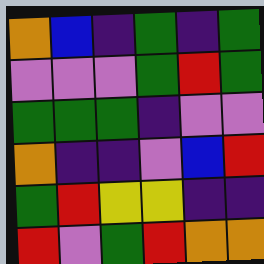[["orange", "blue", "indigo", "green", "indigo", "green"], ["violet", "violet", "violet", "green", "red", "green"], ["green", "green", "green", "indigo", "violet", "violet"], ["orange", "indigo", "indigo", "violet", "blue", "red"], ["green", "red", "yellow", "yellow", "indigo", "indigo"], ["red", "violet", "green", "red", "orange", "orange"]]